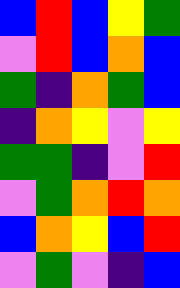[["blue", "red", "blue", "yellow", "green"], ["violet", "red", "blue", "orange", "blue"], ["green", "indigo", "orange", "green", "blue"], ["indigo", "orange", "yellow", "violet", "yellow"], ["green", "green", "indigo", "violet", "red"], ["violet", "green", "orange", "red", "orange"], ["blue", "orange", "yellow", "blue", "red"], ["violet", "green", "violet", "indigo", "blue"]]